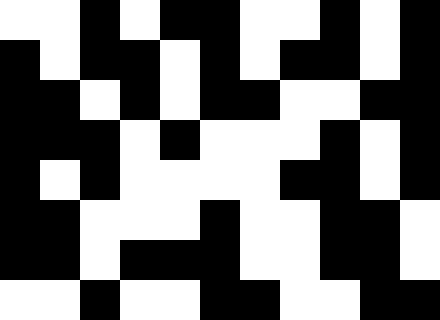[["white", "white", "black", "white", "black", "black", "white", "white", "black", "white", "black"], ["black", "white", "black", "black", "white", "black", "white", "black", "black", "white", "black"], ["black", "black", "white", "black", "white", "black", "black", "white", "white", "black", "black"], ["black", "black", "black", "white", "black", "white", "white", "white", "black", "white", "black"], ["black", "white", "black", "white", "white", "white", "white", "black", "black", "white", "black"], ["black", "black", "white", "white", "white", "black", "white", "white", "black", "black", "white"], ["black", "black", "white", "black", "black", "black", "white", "white", "black", "black", "white"], ["white", "white", "black", "white", "white", "black", "black", "white", "white", "black", "black"]]